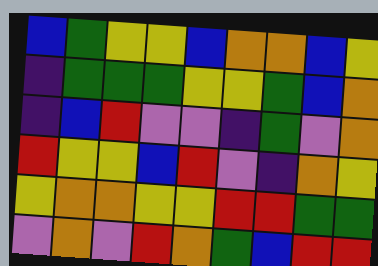[["blue", "green", "yellow", "yellow", "blue", "orange", "orange", "blue", "yellow"], ["indigo", "green", "green", "green", "yellow", "yellow", "green", "blue", "orange"], ["indigo", "blue", "red", "violet", "violet", "indigo", "green", "violet", "orange"], ["red", "yellow", "yellow", "blue", "red", "violet", "indigo", "orange", "yellow"], ["yellow", "orange", "orange", "yellow", "yellow", "red", "red", "green", "green"], ["violet", "orange", "violet", "red", "orange", "green", "blue", "red", "red"]]